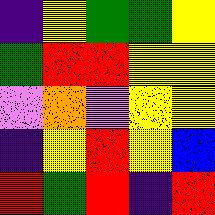[["indigo", "yellow", "green", "green", "yellow"], ["green", "red", "red", "yellow", "yellow"], ["violet", "orange", "violet", "yellow", "yellow"], ["indigo", "yellow", "red", "yellow", "blue"], ["red", "green", "red", "indigo", "red"]]